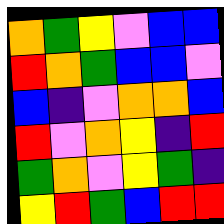[["orange", "green", "yellow", "violet", "blue", "blue"], ["red", "orange", "green", "blue", "blue", "violet"], ["blue", "indigo", "violet", "orange", "orange", "blue"], ["red", "violet", "orange", "yellow", "indigo", "red"], ["green", "orange", "violet", "yellow", "green", "indigo"], ["yellow", "red", "green", "blue", "red", "red"]]